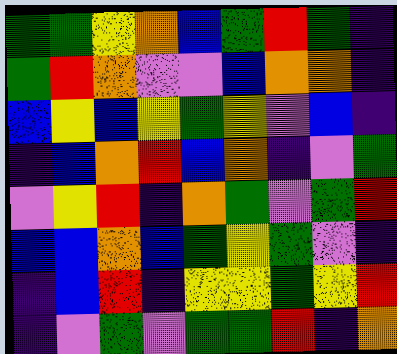[["green", "green", "yellow", "orange", "blue", "green", "red", "green", "indigo"], ["green", "red", "orange", "violet", "violet", "blue", "orange", "orange", "indigo"], ["blue", "yellow", "blue", "yellow", "green", "yellow", "violet", "blue", "indigo"], ["indigo", "blue", "orange", "red", "blue", "orange", "indigo", "violet", "green"], ["violet", "yellow", "red", "indigo", "orange", "green", "violet", "green", "red"], ["blue", "blue", "orange", "blue", "green", "yellow", "green", "violet", "indigo"], ["indigo", "blue", "red", "indigo", "yellow", "yellow", "green", "yellow", "red"], ["indigo", "violet", "green", "violet", "green", "green", "red", "indigo", "orange"]]